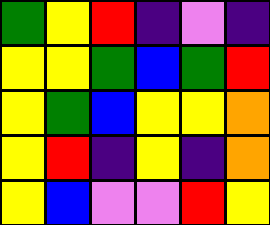[["green", "yellow", "red", "indigo", "violet", "indigo"], ["yellow", "yellow", "green", "blue", "green", "red"], ["yellow", "green", "blue", "yellow", "yellow", "orange"], ["yellow", "red", "indigo", "yellow", "indigo", "orange"], ["yellow", "blue", "violet", "violet", "red", "yellow"]]